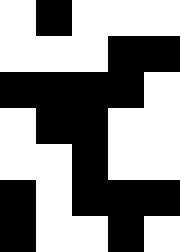[["white", "black", "white", "white", "white"], ["white", "white", "white", "black", "black"], ["black", "black", "black", "black", "white"], ["white", "black", "black", "white", "white"], ["white", "white", "black", "white", "white"], ["black", "white", "black", "black", "black"], ["black", "white", "white", "black", "white"]]